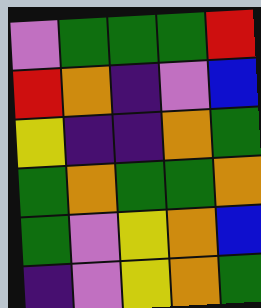[["violet", "green", "green", "green", "red"], ["red", "orange", "indigo", "violet", "blue"], ["yellow", "indigo", "indigo", "orange", "green"], ["green", "orange", "green", "green", "orange"], ["green", "violet", "yellow", "orange", "blue"], ["indigo", "violet", "yellow", "orange", "green"]]